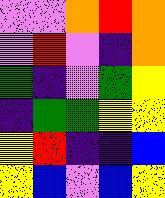[["violet", "violet", "orange", "red", "orange"], ["violet", "red", "violet", "indigo", "orange"], ["green", "indigo", "violet", "green", "yellow"], ["indigo", "green", "green", "yellow", "yellow"], ["yellow", "red", "indigo", "indigo", "blue"], ["yellow", "blue", "violet", "blue", "yellow"]]